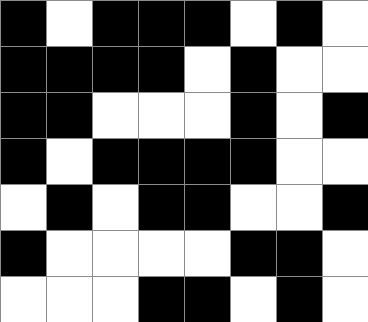[["black", "white", "black", "black", "black", "white", "black", "white"], ["black", "black", "black", "black", "white", "black", "white", "white"], ["black", "black", "white", "white", "white", "black", "white", "black"], ["black", "white", "black", "black", "black", "black", "white", "white"], ["white", "black", "white", "black", "black", "white", "white", "black"], ["black", "white", "white", "white", "white", "black", "black", "white"], ["white", "white", "white", "black", "black", "white", "black", "white"]]